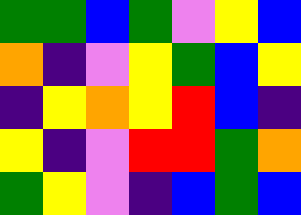[["green", "green", "blue", "green", "violet", "yellow", "blue"], ["orange", "indigo", "violet", "yellow", "green", "blue", "yellow"], ["indigo", "yellow", "orange", "yellow", "red", "blue", "indigo"], ["yellow", "indigo", "violet", "red", "red", "green", "orange"], ["green", "yellow", "violet", "indigo", "blue", "green", "blue"]]